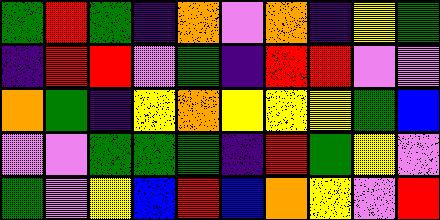[["green", "red", "green", "indigo", "orange", "violet", "orange", "indigo", "yellow", "green"], ["indigo", "red", "red", "violet", "green", "indigo", "red", "red", "violet", "violet"], ["orange", "green", "indigo", "yellow", "orange", "yellow", "yellow", "yellow", "green", "blue"], ["violet", "violet", "green", "green", "green", "indigo", "red", "green", "yellow", "violet"], ["green", "violet", "yellow", "blue", "red", "blue", "orange", "yellow", "violet", "red"]]